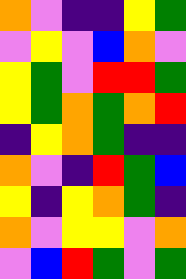[["orange", "violet", "indigo", "indigo", "yellow", "green"], ["violet", "yellow", "violet", "blue", "orange", "violet"], ["yellow", "green", "violet", "red", "red", "green"], ["yellow", "green", "orange", "green", "orange", "red"], ["indigo", "yellow", "orange", "green", "indigo", "indigo"], ["orange", "violet", "indigo", "red", "green", "blue"], ["yellow", "indigo", "yellow", "orange", "green", "indigo"], ["orange", "violet", "yellow", "yellow", "violet", "orange"], ["violet", "blue", "red", "green", "violet", "green"]]